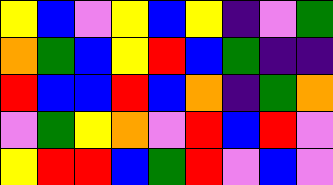[["yellow", "blue", "violet", "yellow", "blue", "yellow", "indigo", "violet", "green"], ["orange", "green", "blue", "yellow", "red", "blue", "green", "indigo", "indigo"], ["red", "blue", "blue", "red", "blue", "orange", "indigo", "green", "orange"], ["violet", "green", "yellow", "orange", "violet", "red", "blue", "red", "violet"], ["yellow", "red", "red", "blue", "green", "red", "violet", "blue", "violet"]]